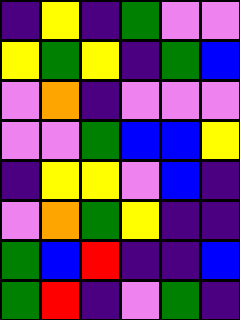[["indigo", "yellow", "indigo", "green", "violet", "violet"], ["yellow", "green", "yellow", "indigo", "green", "blue"], ["violet", "orange", "indigo", "violet", "violet", "violet"], ["violet", "violet", "green", "blue", "blue", "yellow"], ["indigo", "yellow", "yellow", "violet", "blue", "indigo"], ["violet", "orange", "green", "yellow", "indigo", "indigo"], ["green", "blue", "red", "indigo", "indigo", "blue"], ["green", "red", "indigo", "violet", "green", "indigo"]]